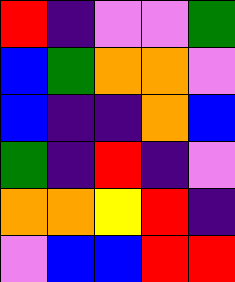[["red", "indigo", "violet", "violet", "green"], ["blue", "green", "orange", "orange", "violet"], ["blue", "indigo", "indigo", "orange", "blue"], ["green", "indigo", "red", "indigo", "violet"], ["orange", "orange", "yellow", "red", "indigo"], ["violet", "blue", "blue", "red", "red"]]